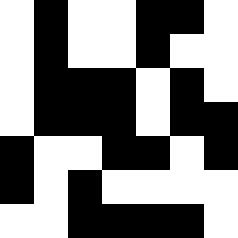[["white", "black", "white", "white", "black", "black", "white"], ["white", "black", "white", "white", "black", "white", "white"], ["white", "black", "black", "black", "white", "black", "white"], ["white", "black", "black", "black", "white", "black", "black"], ["black", "white", "white", "black", "black", "white", "black"], ["black", "white", "black", "white", "white", "white", "white"], ["white", "white", "black", "black", "black", "black", "white"]]